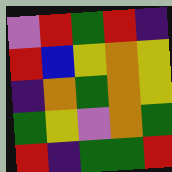[["violet", "red", "green", "red", "indigo"], ["red", "blue", "yellow", "orange", "yellow"], ["indigo", "orange", "green", "orange", "yellow"], ["green", "yellow", "violet", "orange", "green"], ["red", "indigo", "green", "green", "red"]]